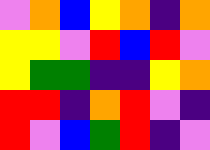[["violet", "orange", "blue", "yellow", "orange", "indigo", "orange"], ["yellow", "yellow", "violet", "red", "blue", "red", "violet"], ["yellow", "green", "green", "indigo", "indigo", "yellow", "orange"], ["red", "red", "indigo", "orange", "red", "violet", "indigo"], ["red", "violet", "blue", "green", "red", "indigo", "violet"]]